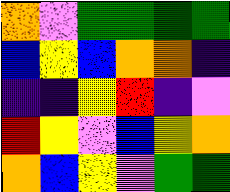[["orange", "violet", "green", "green", "green", "green"], ["blue", "yellow", "blue", "orange", "orange", "indigo"], ["indigo", "indigo", "yellow", "red", "indigo", "violet"], ["red", "yellow", "violet", "blue", "yellow", "orange"], ["orange", "blue", "yellow", "violet", "green", "green"]]